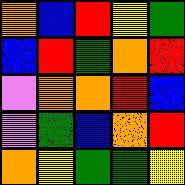[["orange", "blue", "red", "yellow", "green"], ["blue", "red", "green", "orange", "red"], ["violet", "orange", "orange", "red", "blue"], ["violet", "green", "blue", "orange", "red"], ["orange", "yellow", "green", "green", "yellow"]]